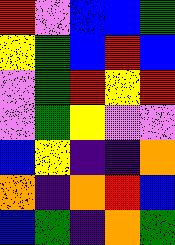[["red", "violet", "blue", "blue", "green"], ["yellow", "green", "blue", "red", "blue"], ["violet", "green", "red", "yellow", "red"], ["violet", "green", "yellow", "violet", "violet"], ["blue", "yellow", "indigo", "indigo", "orange"], ["orange", "indigo", "orange", "red", "blue"], ["blue", "green", "indigo", "orange", "green"]]